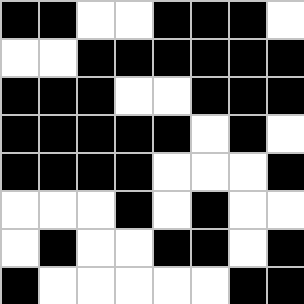[["black", "black", "white", "white", "black", "black", "black", "white"], ["white", "white", "black", "black", "black", "black", "black", "black"], ["black", "black", "black", "white", "white", "black", "black", "black"], ["black", "black", "black", "black", "black", "white", "black", "white"], ["black", "black", "black", "black", "white", "white", "white", "black"], ["white", "white", "white", "black", "white", "black", "white", "white"], ["white", "black", "white", "white", "black", "black", "white", "black"], ["black", "white", "white", "white", "white", "white", "black", "black"]]